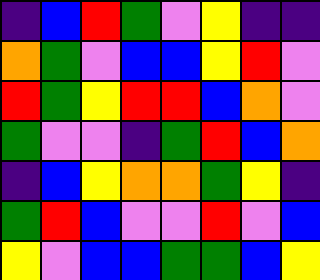[["indigo", "blue", "red", "green", "violet", "yellow", "indigo", "indigo"], ["orange", "green", "violet", "blue", "blue", "yellow", "red", "violet"], ["red", "green", "yellow", "red", "red", "blue", "orange", "violet"], ["green", "violet", "violet", "indigo", "green", "red", "blue", "orange"], ["indigo", "blue", "yellow", "orange", "orange", "green", "yellow", "indigo"], ["green", "red", "blue", "violet", "violet", "red", "violet", "blue"], ["yellow", "violet", "blue", "blue", "green", "green", "blue", "yellow"]]